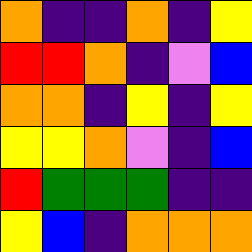[["orange", "indigo", "indigo", "orange", "indigo", "yellow"], ["red", "red", "orange", "indigo", "violet", "blue"], ["orange", "orange", "indigo", "yellow", "indigo", "yellow"], ["yellow", "yellow", "orange", "violet", "indigo", "blue"], ["red", "green", "green", "green", "indigo", "indigo"], ["yellow", "blue", "indigo", "orange", "orange", "orange"]]